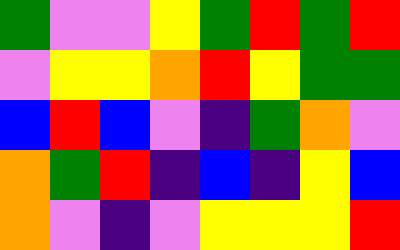[["green", "violet", "violet", "yellow", "green", "red", "green", "red"], ["violet", "yellow", "yellow", "orange", "red", "yellow", "green", "green"], ["blue", "red", "blue", "violet", "indigo", "green", "orange", "violet"], ["orange", "green", "red", "indigo", "blue", "indigo", "yellow", "blue"], ["orange", "violet", "indigo", "violet", "yellow", "yellow", "yellow", "red"]]